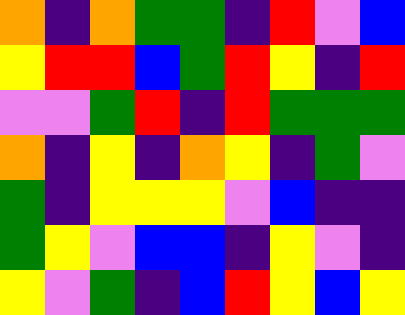[["orange", "indigo", "orange", "green", "green", "indigo", "red", "violet", "blue"], ["yellow", "red", "red", "blue", "green", "red", "yellow", "indigo", "red"], ["violet", "violet", "green", "red", "indigo", "red", "green", "green", "green"], ["orange", "indigo", "yellow", "indigo", "orange", "yellow", "indigo", "green", "violet"], ["green", "indigo", "yellow", "yellow", "yellow", "violet", "blue", "indigo", "indigo"], ["green", "yellow", "violet", "blue", "blue", "indigo", "yellow", "violet", "indigo"], ["yellow", "violet", "green", "indigo", "blue", "red", "yellow", "blue", "yellow"]]